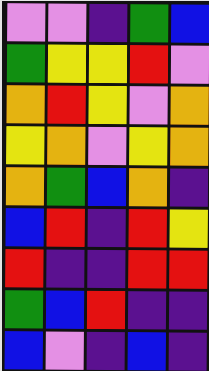[["violet", "violet", "indigo", "green", "blue"], ["green", "yellow", "yellow", "red", "violet"], ["orange", "red", "yellow", "violet", "orange"], ["yellow", "orange", "violet", "yellow", "orange"], ["orange", "green", "blue", "orange", "indigo"], ["blue", "red", "indigo", "red", "yellow"], ["red", "indigo", "indigo", "red", "red"], ["green", "blue", "red", "indigo", "indigo"], ["blue", "violet", "indigo", "blue", "indigo"]]